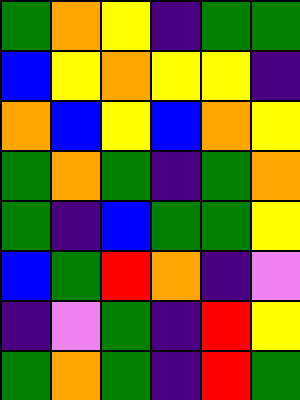[["green", "orange", "yellow", "indigo", "green", "green"], ["blue", "yellow", "orange", "yellow", "yellow", "indigo"], ["orange", "blue", "yellow", "blue", "orange", "yellow"], ["green", "orange", "green", "indigo", "green", "orange"], ["green", "indigo", "blue", "green", "green", "yellow"], ["blue", "green", "red", "orange", "indigo", "violet"], ["indigo", "violet", "green", "indigo", "red", "yellow"], ["green", "orange", "green", "indigo", "red", "green"]]